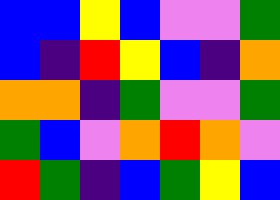[["blue", "blue", "yellow", "blue", "violet", "violet", "green"], ["blue", "indigo", "red", "yellow", "blue", "indigo", "orange"], ["orange", "orange", "indigo", "green", "violet", "violet", "green"], ["green", "blue", "violet", "orange", "red", "orange", "violet"], ["red", "green", "indigo", "blue", "green", "yellow", "blue"]]